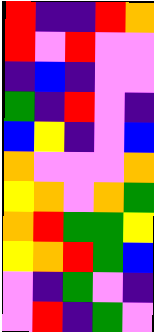[["red", "indigo", "indigo", "red", "orange"], ["red", "violet", "red", "violet", "violet"], ["indigo", "blue", "indigo", "violet", "violet"], ["green", "indigo", "red", "violet", "indigo"], ["blue", "yellow", "indigo", "violet", "blue"], ["orange", "violet", "violet", "violet", "orange"], ["yellow", "orange", "violet", "orange", "green"], ["orange", "red", "green", "green", "yellow"], ["yellow", "orange", "red", "green", "blue"], ["violet", "indigo", "green", "violet", "indigo"], ["violet", "red", "indigo", "green", "violet"]]